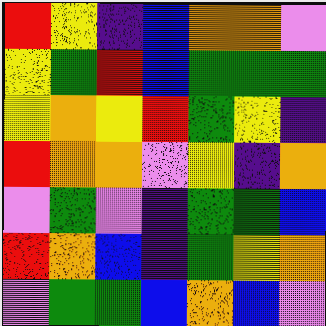[["red", "yellow", "indigo", "blue", "orange", "orange", "violet"], ["yellow", "green", "red", "blue", "green", "green", "green"], ["yellow", "orange", "yellow", "red", "green", "yellow", "indigo"], ["red", "orange", "orange", "violet", "yellow", "indigo", "orange"], ["violet", "green", "violet", "indigo", "green", "green", "blue"], ["red", "orange", "blue", "indigo", "green", "yellow", "orange"], ["violet", "green", "green", "blue", "orange", "blue", "violet"]]